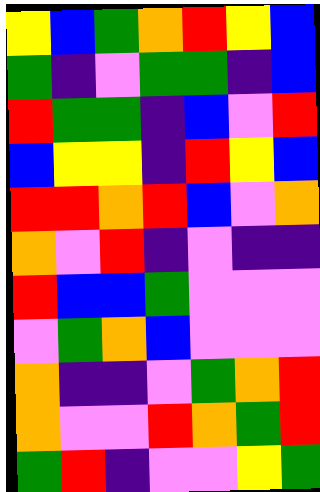[["yellow", "blue", "green", "orange", "red", "yellow", "blue"], ["green", "indigo", "violet", "green", "green", "indigo", "blue"], ["red", "green", "green", "indigo", "blue", "violet", "red"], ["blue", "yellow", "yellow", "indigo", "red", "yellow", "blue"], ["red", "red", "orange", "red", "blue", "violet", "orange"], ["orange", "violet", "red", "indigo", "violet", "indigo", "indigo"], ["red", "blue", "blue", "green", "violet", "violet", "violet"], ["violet", "green", "orange", "blue", "violet", "violet", "violet"], ["orange", "indigo", "indigo", "violet", "green", "orange", "red"], ["orange", "violet", "violet", "red", "orange", "green", "red"], ["green", "red", "indigo", "violet", "violet", "yellow", "green"]]